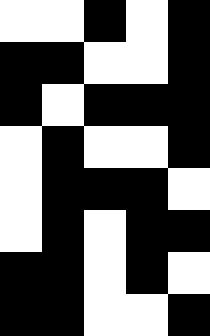[["white", "white", "black", "white", "black"], ["black", "black", "white", "white", "black"], ["black", "white", "black", "black", "black"], ["white", "black", "white", "white", "black"], ["white", "black", "black", "black", "white"], ["white", "black", "white", "black", "black"], ["black", "black", "white", "black", "white"], ["black", "black", "white", "white", "black"]]